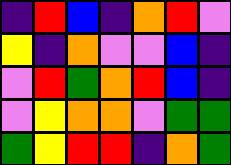[["indigo", "red", "blue", "indigo", "orange", "red", "violet"], ["yellow", "indigo", "orange", "violet", "violet", "blue", "indigo"], ["violet", "red", "green", "orange", "red", "blue", "indigo"], ["violet", "yellow", "orange", "orange", "violet", "green", "green"], ["green", "yellow", "red", "red", "indigo", "orange", "green"]]